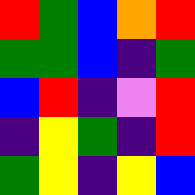[["red", "green", "blue", "orange", "red"], ["green", "green", "blue", "indigo", "green"], ["blue", "red", "indigo", "violet", "red"], ["indigo", "yellow", "green", "indigo", "red"], ["green", "yellow", "indigo", "yellow", "blue"]]